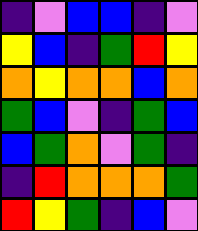[["indigo", "violet", "blue", "blue", "indigo", "violet"], ["yellow", "blue", "indigo", "green", "red", "yellow"], ["orange", "yellow", "orange", "orange", "blue", "orange"], ["green", "blue", "violet", "indigo", "green", "blue"], ["blue", "green", "orange", "violet", "green", "indigo"], ["indigo", "red", "orange", "orange", "orange", "green"], ["red", "yellow", "green", "indigo", "blue", "violet"]]